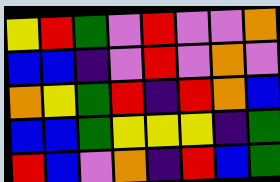[["yellow", "red", "green", "violet", "red", "violet", "violet", "orange"], ["blue", "blue", "indigo", "violet", "red", "violet", "orange", "violet"], ["orange", "yellow", "green", "red", "indigo", "red", "orange", "blue"], ["blue", "blue", "green", "yellow", "yellow", "yellow", "indigo", "green"], ["red", "blue", "violet", "orange", "indigo", "red", "blue", "green"]]